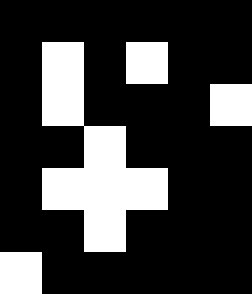[["black", "black", "black", "black", "black", "black"], ["black", "white", "black", "white", "black", "black"], ["black", "white", "black", "black", "black", "white"], ["black", "black", "white", "black", "black", "black"], ["black", "white", "white", "white", "black", "black"], ["black", "black", "white", "black", "black", "black"], ["white", "black", "black", "black", "black", "black"]]